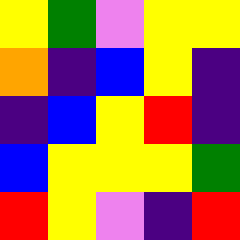[["yellow", "green", "violet", "yellow", "yellow"], ["orange", "indigo", "blue", "yellow", "indigo"], ["indigo", "blue", "yellow", "red", "indigo"], ["blue", "yellow", "yellow", "yellow", "green"], ["red", "yellow", "violet", "indigo", "red"]]